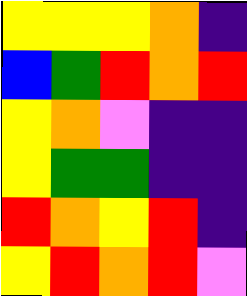[["yellow", "yellow", "yellow", "orange", "indigo"], ["blue", "green", "red", "orange", "red"], ["yellow", "orange", "violet", "indigo", "indigo"], ["yellow", "green", "green", "indigo", "indigo"], ["red", "orange", "yellow", "red", "indigo"], ["yellow", "red", "orange", "red", "violet"]]